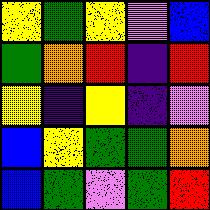[["yellow", "green", "yellow", "violet", "blue"], ["green", "orange", "red", "indigo", "red"], ["yellow", "indigo", "yellow", "indigo", "violet"], ["blue", "yellow", "green", "green", "orange"], ["blue", "green", "violet", "green", "red"]]